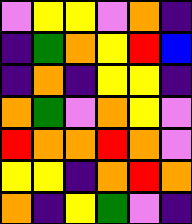[["violet", "yellow", "yellow", "violet", "orange", "indigo"], ["indigo", "green", "orange", "yellow", "red", "blue"], ["indigo", "orange", "indigo", "yellow", "yellow", "indigo"], ["orange", "green", "violet", "orange", "yellow", "violet"], ["red", "orange", "orange", "red", "orange", "violet"], ["yellow", "yellow", "indigo", "orange", "red", "orange"], ["orange", "indigo", "yellow", "green", "violet", "indigo"]]